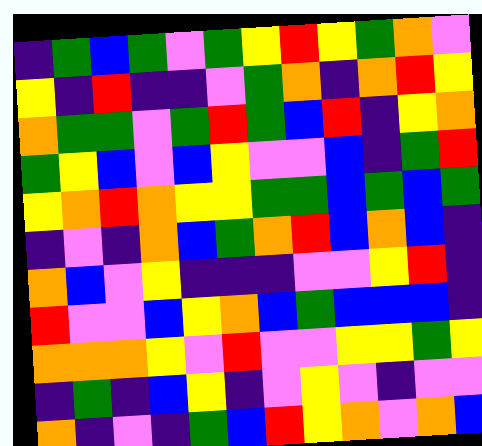[["indigo", "green", "blue", "green", "violet", "green", "yellow", "red", "yellow", "green", "orange", "violet"], ["yellow", "indigo", "red", "indigo", "indigo", "violet", "green", "orange", "indigo", "orange", "red", "yellow"], ["orange", "green", "green", "violet", "green", "red", "green", "blue", "red", "indigo", "yellow", "orange"], ["green", "yellow", "blue", "violet", "blue", "yellow", "violet", "violet", "blue", "indigo", "green", "red"], ["yellow", "orange", "red", "orange", "yellow", "yellow", "green", "green", "blue", "green", "blue", "green"], ["indigo", "violet", "indigo", "orange", "blue", "green", "orange", "red", "blue", "orange", "blue", "indigo"], ["orange", "blue", "violet", "yellow", "indigo", "indigo", "indigo", "violet", "violet", "yellow", "red", "indigo"], ["red", "violet", "violet", "blue", "yellow", "orange", "blue", "green", "blue", "blue", "blue", "indigo"], ["orange", "orange", "orange", "yellow", "violet", "red", "violet", "violet", "yellow", "yellow", "green", "yellow"], ["indigo", "green", "indigo", "blue", "yellow", "indigo", "violet", "yellow", "violet", "indigo", "violet", "violet"], ["orange", "indigo", "violet", "indigo", "green", "blue", "red", "yellow", "orange", "violet", "orange", "blue"]]